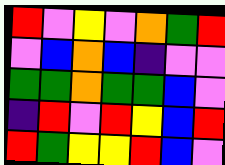[["red", "violet", "yellow", "violet", "orange", "green", "red"], ["violet", "blue", "orange", "blue", "indigo", "violet", "violet"], ["green", "green", "orange", "green", "green", "blue", "violet"], ["indigo", "red", "violet", "red", "yellow", "blue", "red"], ["red", "green", "yellow", "yellow", "red", "blue", "violet"]]